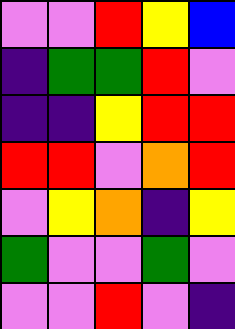[["violet", "violet", "red", "yellow", "blue"], ["indigo", "green", "green", "red", "violet"], ["indigo", "indigo", "yellow", "red", "red"], ["red", "red", "violet", "orange", "red"], ["violet", "yellow", "orange", "indigo", "yellow"], ["green", "violet", "violet", "green", "violet"], ["violet", "violet", "red", "violet", "indigo"]]